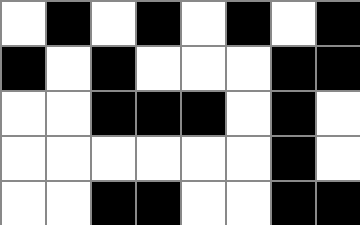[["white", "black", "white", "black", "white", "black", "white", "black"], ["black", "white", "black", "white", "white", "white", "black", "black"], ["white", "white", "black", "black", "black", "white", "black", "white"], ["white", "white", "white", "white", "white", "white", "black", "white"], ["white", "white", "black", "black", "white", "white", "black", "black"]]